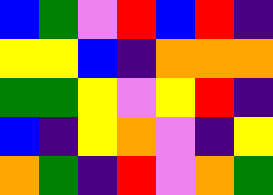[["blue", "green", "violet", "red", "blue", "red", "indigo"], ["yellow", "yellow", "blue", "indigo", "orange", "orange", "orange"], ["green", "green", "yellow", "violet", "yellow", "red", "indigo"], ["blue", "indigo", "yellow", "orange", "violet", "indigo", "yellow"], ["orange", "green", "indigo", "red", "violet", "orange", "green"]]